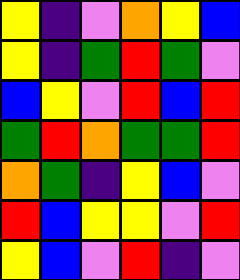[["yellow", "indigo", "violet", "orange", "yellow", "blue"], ["yellow", "indigo", "green", "red", "green", "violet"], ["blue", "yellow", "violet", "red", "blue", "red"], ["green", "red", "orange", "green", "green", "red"], ["orange", "green", "indigo", "yellow", "blue", "violet"], ["red", "blue", "yellow", "yellow", "violet", "red"], ["yellow", "blue", "violet", "red", "indigo", "violet"]]